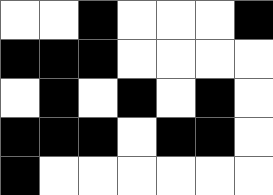[["white", "white", "black", "white", "white", "white", "black"], ["black", "black", "black", "white", "white", "white", "white"], ["white", "black", "white", "black", "white", "black", "white"], ["black", "black", "black", "white", "black", "black", "white"], ["black", "white", "white", "white", "white", "white", "white"]]